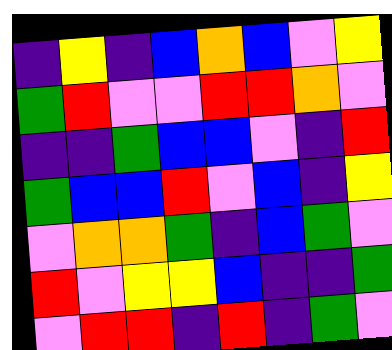[["indigo", "yellow", "indigo", "blue", "orange", "blue", "violet", "yellow"], ["green", "red", "violet", "violet", "red", "red", "orange", "violet"], ["indigo", "indigo", "green", "blue", "blue", "violet", "indigo", "red"], ["green", "blue", "blue", "red", "violet", "blue", "indigo", "yellow"], ["violet", "orange", "orange", "green", "indigo", "blue", "green", "violet"], ["red", "violet", "yellow", "yellow", "blue", "indigo", "indigo", "green"], ["violet", "red", "red", "indigo", "red", "indigo", "green", "violet"]]